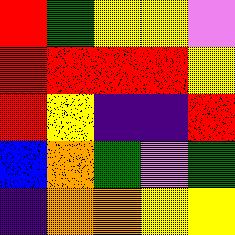[["red", "green", "yellow", "yellow", "violet"], ["red", "red", "red", "red", "yellow"], ["red", "yellow", "indigo", "indigo", "red"], ["blue", "orange", "green", "violet", "green"], ["indigo", "orange", "orange", "yellow", "yellow"]]